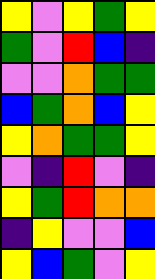[["yellow", "violet", "yellow", "green", "yellow"], ["green", "violet", "red", "blue", "indigo"], ["violet", "violet", "orange", "green", "green"], ["blue", "green", "orange", "blue", "yellow"], ["yellow", "orange", "green", "green", "yellow"], ["violet", "indigo", "red", "violet", "indigo"], ["yellow", "green", "red", "orange", "orange"], ["indigo", "yellow", "violet", "violet", "blue"], ["yellow", "blue", "green", "violet", "yellow"]]